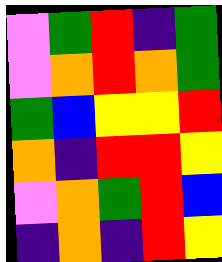[["violet", "green", "red", "indigo", "green"], ["violet", "orange", "red", "orange", "green"], ["green", "blue", "yellow", "yellow", "red"], ["orange", "indigo", "red", "red", "yellow"], ["violet", "orange", "green", "red", "blue"], ["indigo", "orange", "indigo", "red", "yellow"]]